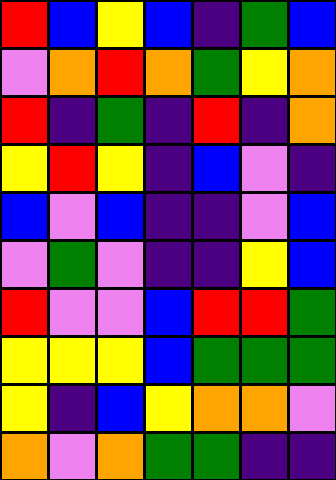[["red", "blue", "yellow", "blue", "indigo", "green", "blue"], ["violet", "orange", "red", "orange", "green", "yellow", "orange"], ["red", "indigo", "green", "indigo", "red", "indigo", "orange"], ["yellow", "red", "yellow", "indigo", "blue", "violet", "indigo"], ["blue", "violet", "blue", "indigo", "indigo", "violet", "blue"], ["violet", "green", "violet", "indigo", "indigo", "yellow", "blue"], ["red", "violet", "violet", "blue", "red", "red", "green"], ["yellow", "yellow", "yellow", "blue", "green", "green", "green"], ["yellow", "indigo", "blue", "yellow", "orange", "orange", "violet"], ["orange", "violet", "orange", "green", "green", "indigo", "indigo"]]